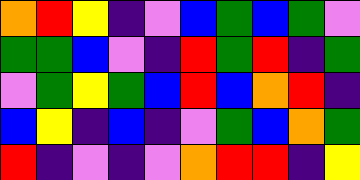[["orange", "red", "yellow", "indigo", "violet", "blue", "green", "blue", "green", "violet"], ["green", "green", "blue", "violet", "indigo", "red", "green", "red", "indigo", "green"], ["violet", "green", "yellow", "green", "blue", "red", "blue", "orange", "red", "indigo"], ["blue", "yellow", "indigo", "blue", "indigo", "violet", "green", "blue", "orange", "green"], ["red", "indigo", "violet", "indigo", "violet", "orange", "red", "red", "indigo", "yellow"]]